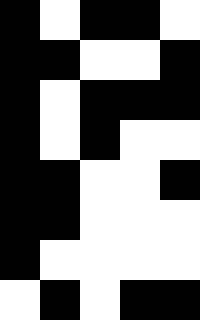[["black", "white", "black", "black", "white"], ["black", "black", "white", "white", "black"], ["black", "white", "black", "black", "black"], ["black", "white", "black", "white", "white"], ["black", "black", "white", "white", "black"], ["black", "black", "white", "white", "white"], ["black", "white", "white", "white", "white"], ["white", "black", "white", "black", "black"]]